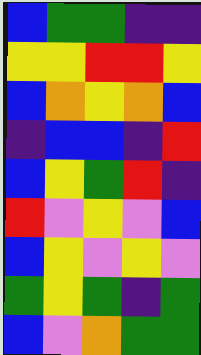[["blue", "green", "green", "indigo", "indigo"], ["yellow", "yellow", "red", "red", "yellow"], ["blue", "orange", "yellow", "orange", "blue"], ["indigo", "blue", "blue", "indigo", "red"], ["blue", "yellow", "green", "red", "indigo"], ["red", "violet", "yellow", "violet", "blue"], ["blue", "yellow", "violet", "yellow", "violet"], ["green", "yellow", "green", "indigo", "green"], ["blue", "violet", "orange", "green", "green"]]